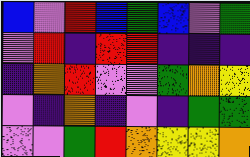[["blue", "violet", "red", "blue", "green", "blue", "violet", "green"], ["violet", "red", "indigo", "red", "red", "indigo", "indigo", "indigo"], ["indigo", "orange", "red", "violet", "violet", "green", "orange", "yellow"], ["violet", "indigo", "orange", "indigo", "violet", "indigo", "green", "green"], ["violet", "violet", "green", "red", "orange", "yellow", "yellow", "orange"]]